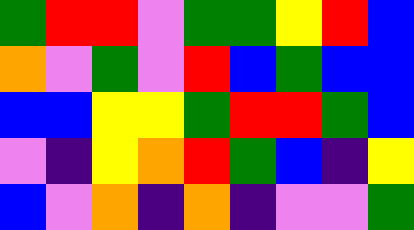[["green", "red", "red", "violet", "green", "green", "yellow", "red", "blue"], ["orange", "violet", "green", "violet", "red", "blue", "green", "blue", "blue"], ["blue", "blue", "yellow", "yellow", "green", "red", "red", "green", "blue"], ["violet", "indigo", "yellow", "orange", "red", "green", "blue", "indigo", "yellow"], ["blue", "violet", "orange", "indigo", "orange", "indigo", "violet", "violet", "green"]]